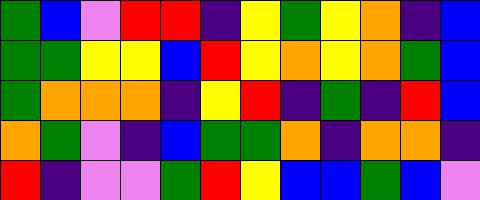[["green", "blue", "violet", "red", "red", "indigo", "yellow", "green", "yellow", "orange", "indigo", "blue"], ["green", "green", "yellow", "yellow", "blue", "red", "yellow", "orange", "yellow", "orange", "green", "blue"], ["green", "orange", "orange", "orange", "indigo", "yellow", "red", "indigo", "green", "indigo", "red", "blue"], ["orange", "green", "violet", "indigo", "blue", "green", "green", "orange", "indigo", "orange", "orange", "indigo"], ["red", "indigo", "violet", "violet", "green", "red", "yellow", "blue", "blue", "green", "blue", "violet"]]